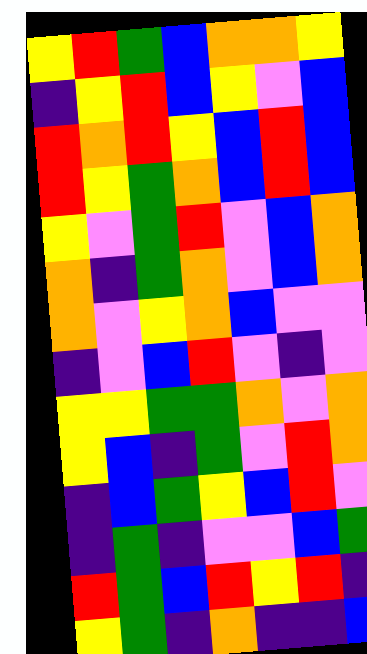[["yellow", "red", "green", "blue", "orange", "orange", "yellow"], ["indigo", "yellow", "red", "blue", "yellow", "violet", "blue"], ["red", "orange", "red", "yellow", "blue", "red", "blue"], ["red", "yellow", "green", "orange", "blue", "red", "blue"], ["yellow", "violet", "green", "red", "violet", "blue", "orange"], ["orange", "indigo", "green", "orange", "violet", "blue", "orange"], ["orange", "violet", "yellow", "orange", "blue", "violet", "violet"], ["indigo", "violet", "blue", "red", "violet", "indigo", "violet"], ["yellow", "yellow", "green", "green", "orange", "violet", "orange"], ["yellow", "blue", "indigo", "green", "violet", "red", "orange"], ["indigo", "blue", "green", "yellow", "blue", "red", "violet"], ["indigo", "green", "indigo", "violet", "violet", "blue", "green"], ["red", "green", "blue", "red", "yellow", "red", "indigo"], ["yellow", "green", "indigo", "orange", "indigo", "indigo", "blue"]]